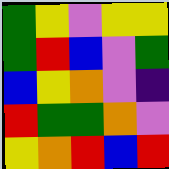[["green", "yellow", "violet", "yellow", "yellow"], ["green", "red", "blue", "violet", "green"], ["blue", "yellow", "orange", "violet", "indigo"], ["red", "green", "green", "orange", "violet"], ["yellow", "orange", "red", "blue", "red"]]